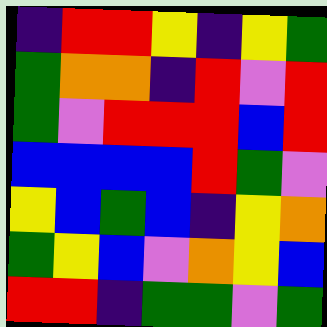[["indigo", "red", "red", "yellow", "indigo", "yellow", "green"], ["green", "orange", "orange", "indigo", "red", "violet", "red"], ["green", "violet", "red", "red", "red", "blue", "red"], ["blue", "blue", "blue", "blue", "red", "green", "violet"], ["yellow", "blue", "green", "blue", "indigo", "yellow", "orange"], ["green", "yellow", "blue", "violet", "orange", "yellow", "blue"], ["red", "red", "indigo", "green", "green", "violet", "green"]]